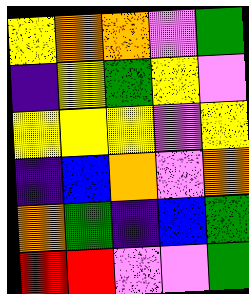[["yellow", "orange", "orange", "violet", "green"], ["indigo", "yellow", "green", "yellow", "violet"], ["yellow", "yellow", "yellow", "violet", "yellow"], ["indigo", "blue", "orange", "violet", "orange"], ["orange", "green", "indigo", "blue", "green"], ["red", "red", "violet", "violet", "green"]]